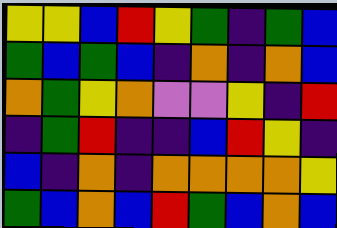[["yellow", "yellow", "blue", "red", "yellow", "green", "indigo", "green", "blue"], ["green", "blue", "green", "blue", "indigo", "orange", "indigo", "orange", "blue"], ["orange", "green", "yellow", "orange", "violet", "violet", "yellow", "indigo", "red"], ["indigo", "green", "red", "indigo", "indigo", "blue", "red", "yellow", "indigo"], ["blue", "indigo", "orange", "indigo", "orange", "orange", "orange", "orange", "yellow"], ["green", "blue", "orange", "blue", "red", "green", "blue", "orange", "blue"]]